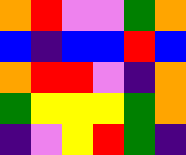[["orange", "red", "violet", "violet", "green", "orange"], ["blue", "indigo", "blue", "blue", "red", "blue"], ["orange", "red", "red", "violet", "indigo", "orange"], ["green", "yellow", "yellow", "yellow", "green", "orange"], ["indigo", "violet", "yellow", "red", "green", "indigo"]]